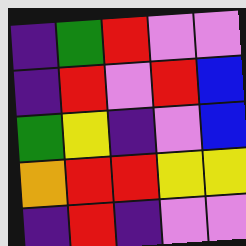[["indigo", "green", "red", "violet", "violet"], ["indigo", "red", "violet", "red", "blue"], ["green", "yellow", "indigo", "violet", "blue"], ["orange", "red", "red", "yellow", "yellow"], ["indigo", "red", "indigo", "violet", "violet"]]